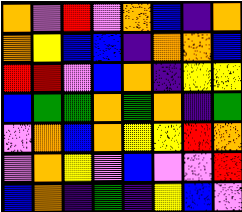[["orange", "violet", "red", "violet", "orange", "blue", "indigo", "orange"], ["orange", "yellow", "blue", "blue", "indigo", "orange", "orange", "blue"], ["red", "red", "violet", "blue", "orange", "indigo", "yellow", "yellow"], ["blue", "green", "green", "orange", "green", "orange", "indigo", "green"], ["violet", "orange", "blue", "orange", "yellow", "yellow", "red", "orange"], ["violet", "orange", "yellow", "violet", "blue", "violet", "violet", "red"], ["blue", "orange", "indigo", "green", "indigo", "yellow", "blue", "violet"]]